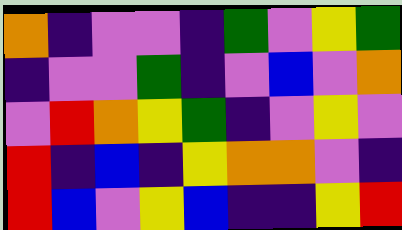[["orange", "indigo", "violet", "violet", "indigo", "green", "violet", "yellow", "green"], ["indigo", "violet", "violet", "green", "indigo", "violet", "blue", "violet", "orange"], ["violet", "red", "orange", "yellow", "green", "indigo", "violet", "yellow", "violet"], ["red", "indigo", "blue", "indigo", "yellow", "orange", "orange", "violet", "indigo"], ["red", "blue", "violet", "yellow", "blue", "indigo", "indigo", "yellow", "red"]]